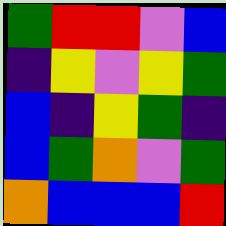[["green", "red", "red", "violet", "blue"], ["indigo", "yellow", "violet", "yellow", "green"], ["blue", "indigo", "yellow", "green", "indigo"], ["blue", "green", "orange", "violet", "green"], ["orange", "blue", "blue", "blue", "red"]]